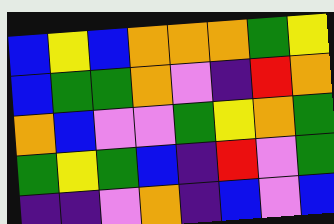[["blue", "yellow", "blue", "orange", "orange", "orange", "green", "yellow"], ["blue", "green", "green", "orange", "violet", "indigo", "red", "orange"], ["orange", "blue", "violet", "violet", "green", "yellow", "orange", "green"], ["green", "yellow", "green", "blue", "indigo", "red", "violet", "green"], ["indigo", "indigo", "violet", "orange", "indigo", "blue", "violet", "blue"]]